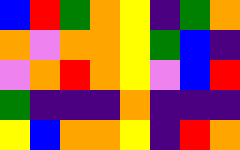[["blue", "red", "green", "orange", "yellow", "indigo", "green", "orange"], ["orange", "violet", "orange", "orange", "yellow", "green", "blue", "indigo"], ["violet", "orange", "red", "orange", "yellow", "violet", "blue", "red"], ["green", "indigo", "indigo", "indigo", "orange", "indigo", "indigo", "indigo"], ["yellow", "blue", "orange", "orange", "yellow", "indigo", "red", "orange"]]